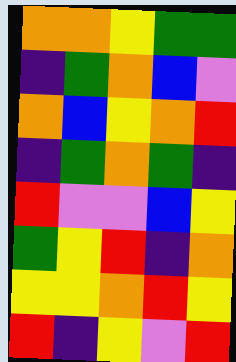[["orange", "orange", "yellow", "green", "green"], ["indigo", "green", "orange", "blue", "violet"], ["orange", "blue", "yellow", "orange", "red"], ["indigo", "green", "orange", "green", "indigo"], ["red", "violet", "violet", "blue", "yellow"], ["green", "yellow", "red", "indigo", "orange"], ["yellow", "yellow", "orange", "red", "yellow"], ["red", "indigo", "yellow", "violet", "red"]]